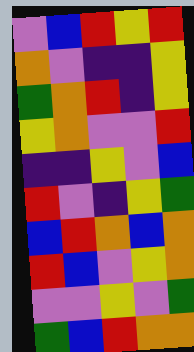[["violet", "blue", "red", "yellow", "red"], ["orange", "violet", "indigo", "indigo", "yellow"], ["green", "orange", "red", "indigo", "yellow"], ["yellow", "orange", "violet", "violet", "red"], ["indigo", "indigo", "yellow", "violet", "blue"], ["red", "violet", "indigo", "yellow", "green"], ["blue", "red", "orange", "blue", "orange"], ["red", "blue", "violet", "yellow", "orange"], ["violet", "violet", "yellow", "violet", "green"], ["green", "blue", "red", "orange", "orange"]]